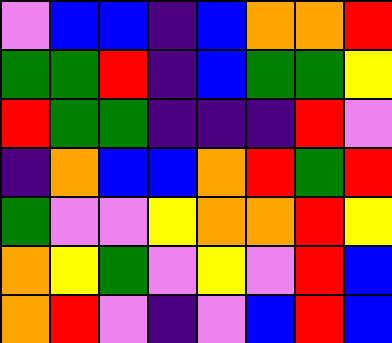[["violet", "blue", "blue", "indigo", "blue", "orange", "orange", "red"], ["green", "green", "red", "indigo", "blue", "green", "green", "yellow"], ["red", "green", "green", "indigo", "indigo", "indigo", "red", "violet"], ["indigo", "orange", "blue", "blue", "orange", "red", "green", "red"], ["green", "violet", "violet", "yellow", "orange", "orange", "red", "yellow"], ["orange", "yellow", "green", "violet", "yellow", "violet", "red", "blue"], ["orange", "red", "violet", "indigo", "violet", "blue", "red", "blue"]]